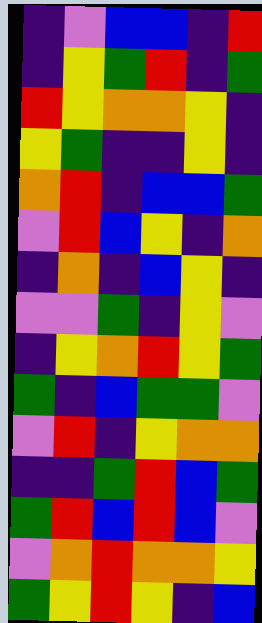[["indigo", "violet", "blue", "blue", "indigo", "red"], ["indigo", "yellow", "green", "red", "indigo", "green"], ["red", "yellow", "orange", "orange", "yellow", "indigo"], ["yellow", "green", "indigo", "indigo", "yellow", "indigo"], ["orange", "red", "indigo", "blue", "blue", "green"], ["violet", "red", "blue", "yellow", "indigo", "orange"], ["indigo", "orange", "indigo", "blue", "yellow", "indigo"], ["violet", "violet", "green", "indigo", "yellow", "violet"], ["indigo", "yellow", "orange", "red", "yellow", "green"], ["green", "indigo", "blue", "green", "green", "violet"], ["violet", "red", "indigo", "yellow", "orange", "orange"], ["indigo", "indigo", "green", "red", "blue", "green"], ["green", "red", "blue", "red", "blue", "violet"], ["violet", "orange", "red", "orange", "orange", "yellow"], ["green", "yellow", "red", "yellow", "indigo", "blue"]]